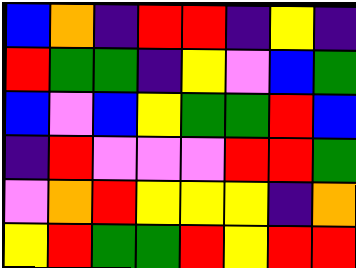[["blue", "orange", "indigo", "red", "red", "indigo", "yellow", "indigo"], ["red", "green", "green", "indigo", "yellow", "violet", "blue", "green"], ["blue", "violet", "blue", "yellow", "green", "green", "red", "blue"], ["indigo", "red", "violet", "violet", "violet", "red", "red", "green"], ["violet", "orange", "red", "yellow", "yellow", "yellow", "indigo", "orange"], ["yellow", "red", "green", "green", "red", "yellow", "red", "red"]]